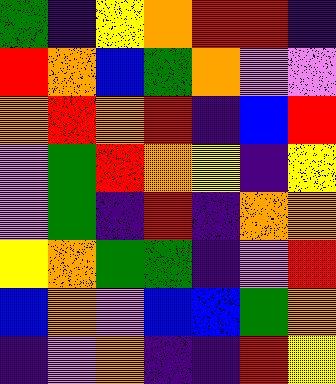[["green", "indigo", "yellow", "orange", "red", "red", "indigo"], ["red", "orange", "blue", "green", "orange", "violet", "violet"], ["orange", "red", "orange", "red", "indigo", "blue", "red"], ["violet", "green", "red", "orange", "yellow", "indigo", "yellow"], ["violet", "green", "indigo", "red", "indigo", "orange", "orange"], ["yellow", "orange", "green", "green", "indigo", "violet", "red"], ["blue", "orange", "violet", "blue", "blue", "green", "orange"], ["indigo", "violet", "orange", "indigo", "indigo", "red", "yellow"]]